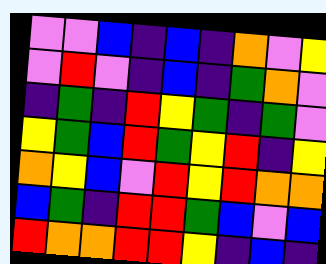[["violet", "violet", "blue", "indigo", "blue", "indigo", "orange", "violet", "yellow"], ["violet", "red", "violet", "indigo", "blue", "indigo", "green", "orange", "violet"], ["indigo", "green", "indigo", "red", "yellow", "green", "indigo", "green", "violet"], ["yellow", "green", "blue", "red", "green", "yellow", "red", "indigo", "yellow"], ["orange", "yellow", "blue", "violet", "red", "yellow", "red", "orange", "orange"], ["blue", "green", "indigo", "red", "red", "green", "blue", "violet", "blue"], ["red", "orange", "orange", "red", "red", "yellow", "indigo", "blue", "indigo"]]